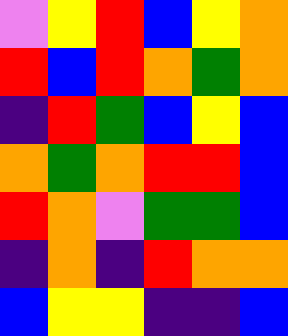[["violet", "yellow", "red", "blue", "yellow", "orange"], ["red", "blue", "red", "orange", "green", "orange"], ["indigo", "red", "green", "blue", "yellow", "blue"], ["orange", "green", "orange", "red", "red", "blue"], ["red", "orange", "violet", "green", "green", "blue"], ["indigo", "orange", "indigo", "red", "orange", "orange"], ["blue", "yellow", "yellow", "indigo", "indigo", "blue"]]